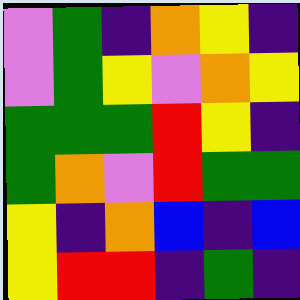[["violet", "green", "indigo", "orange", "yellow", "indigo"], ["violet", "green", "yellow", "violet", "orange", "yellow"], ["green", "green", "green", "red", "yellow", "indigo"], ["green", "orange", "violet", "red", "green", "green"], ["yellow", "indigo", "orange", "blue", "indigo", "blue"], ["yellow", "red", "red", "indigo", "green", "indigo"]]